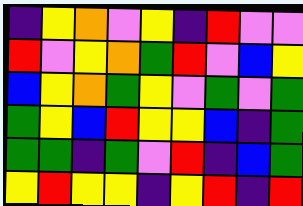[["indigo", "yellow", "orange", "violet", "yellow", "indigo", "red", "violet", "violet"], ["red", "violet", "yellow", "orange", "green", "red", "violet", "blue", "yellow"], ["blue", "yellow", "orange", "green", "yellow", "violet", "green", "violet", "green"], ["green", "yellow", "blue", "red", "yellow", "yellow", "blue", "indigo", "green"], ["green", "green", "indigo", "green", "violet", "red", "indigo", "blue", "green"], ["yellow", "red", "yellow", "yellow", "indigo", "yellow", "red", "indigo", "red"]]